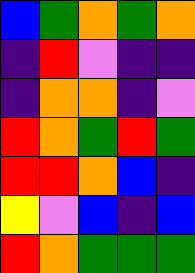[["blue", "green", "orange", "green", "orange"], ["indigo", "red", "violet", "indigo", "indigo"], ["indigo", "orange", "orange", "indigo", "violet"], ["red", "orange", "green", "red", "green"], ["red", "red", "orange", "blue", "indigo"], ["yellow", "violet", "blue", "indigo", "blue"], ["red", "orange", "green", "green", "green"]]